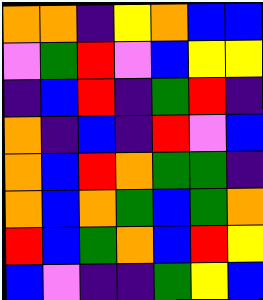[["orange", "orange", "indigo", "yellow", "orange", "blue", "blue"], ["violet", "green", "red", "violet", "blue", "yellow", "yellow"], ["indigo", "blue", "red", "indigo", "green", "red", "indigo"], ["orange", "indigo", "blue", "indigo", "red", "violet", "blue"], ["orange", "blue", "red", "orange", "green", "green", "indigo"], ["orange", "blue", "orange", "green", "blue", "green", "orange"], ["red", "blue", "green", "orange", "blue", "red", "yellow"], ["blue", "violet", "indigo", "indigo", "green", "yellow", "blue"]]